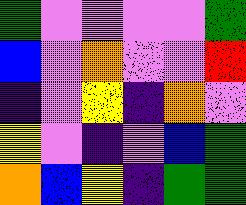[["green", "violet", "violet", "violet", "violet", "green"], ["blue", "violet", "orange", "violet", "violet", "red"], ["indigo", "violet", "yellow", "indigo", "orange", "violet"], ["yellow", "violet", "indigo", "violet", "blue", "green"], ["orange", "blue", "yellow", "indigo", "green", "green"]]